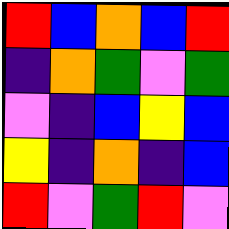[["red", "blue", "orange", "blue", "red"], ["indigo", "orange", "green", "violet", "green"], ["violet", "indigo", "blue", "yellow", "blue"], ["yellow", "indigo", "orange", "indigo", "blue"], ["red", "violet", "green", "red", "violet"]]